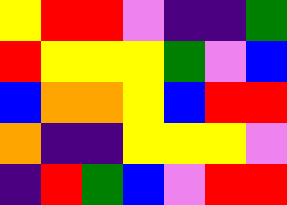[["yellow", "red", "red", "violet", "indigo", "indigo", "green"], ["red", "yellow", "yellow", "yellow", "green", "violet", "blue"], ["blue", "orange", "orange", "yellow", "blue", "red", "red"], ["orange", "indigo", "indigo", "yellow", "yellow", "yellow", "violet"], ["indigo", "red", "green", "blue", "violet", "red", "red"]]